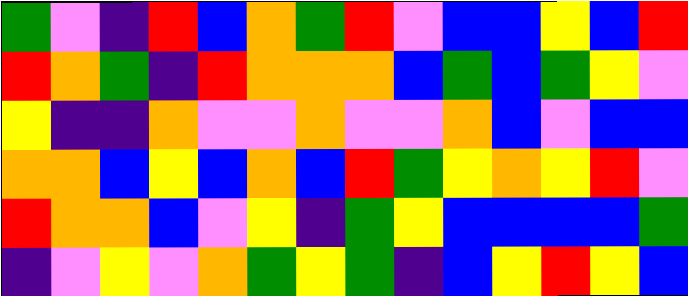[["green", "violet", "indigo", "red", "blue", "orange", "green", "red", "violet", "blue", "blue", "yellow", "blue", "red"], ["red", "orange", "green", "indigo", "red", "orange", "orange", "orange", "blue", "green", "blue", "green", "yellow", "violet"], ["yellow", "indigo", "indigo", "orange", "violet", "violet", "orange", "violet", "violet", "orange", "blue", "violet", "blue", "blue"], ["orange", "orange", "blue", "yellow", "blue", "orange", "blue", "red", "green", "yellow", "orange", "yellow", "red", "violet"], ["red", "orange", "orange", "blue", "violet", "yellow", "indigo", "green", "yellow", "blue", "blue", "blue", "blue", "green"], ["indigo", "violet", "yellow", "violet", "orange", "green", "yellow", "green", "indigo", "blue", "yellow", "red", "yellow", "blue"]]